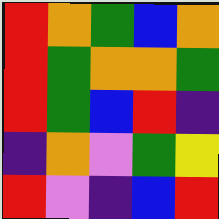[["red", "orange", "green", "blue", "orange"], ["red", "green", "orange", "orange", "green"], ["red", "green", "blue", "red", "indigo"], ["indigo", "orange", "violet", "green", "yellow"], ["red", "violet", "indigo", "blue", "red"]]